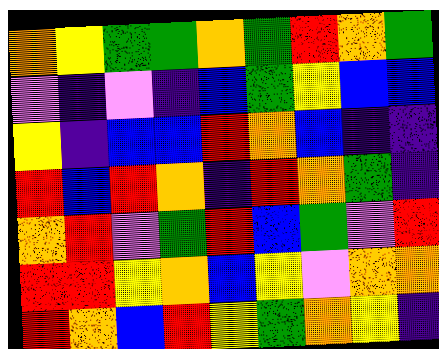[["orange", "yellow", "green", "green", "orange", "green", "red", "orange", "green"], ["violet", "indigo", "violet", "indigo", "blue", "green", "yellow", "blue", "blue"], ["yellow", "indigo", "blue", "blue", "red", "orange", "blue", "indigo", "indigo"], ["red", "blue", "red", "orange", "indigo", "red", "orange", "green", "indigo"], ["orange", "red", "violet", "green", "red", "blue", "green", "violet", "red"], ["red", "red", "yellow", "orange", "blue", "yellow", "violet", "orange", "orange"], ["red", "orange", "blue", "red", "yellow", "green", "orange", "yellow", "indigo"]]